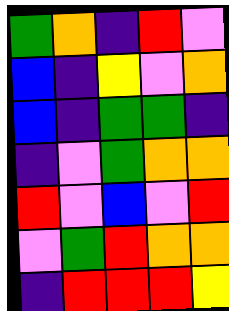[["green", "orange", "indigo", "red", "violet"], ["blue", "indigo", "yellow", "violet", "orange"], ["blue", "indigo", "green", "green", "indigo"], ["indigo", "violet", "green", "orange", "orange"], ["red", "violet", "blue", "violet", "red"], ["violet", "green", "red", "orange", "orange"], ["indigo", "red", "red", "red", "yellow"]]